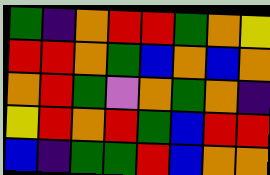[["green", "indigo", "orange", "red", "red", "green", "orange", "yellow"], ["red", "red", "orange", "green", "blue", "orange", "blue", "orange"], ["orange", "red", "green", "violet", "orange", "green", "orange", "indigo"], ["yellow", "red", "orange", "red", "green", "blue", "red", "red"], ["blue", "indigo", "green", "green", "red", "blue", "orange", "orange"]]